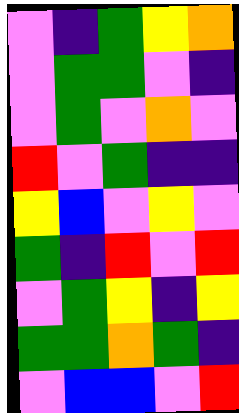[["violet", "indigo", "green", "yellow", "orange"], ["violet", "green", "green", "violet", "indigo"], ["violet", "green", "violet", "orange", "violet"], ["red", "violet", "green", "indigo", "indigo"], ["yellow", "blue", "violet", "yellow", "violet"], ["green", "indigo", "red", "violet", "red"], ["violet", "green", "yellow", "indigo", "yellow"], ["green", "green", "orange", "green", "indigo"], ["violet", "blue", "blue", "violet", "red"]]